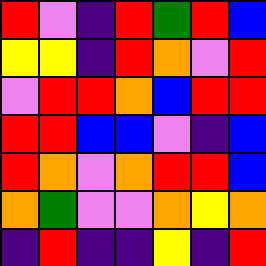[["red", "violet", "indigo", "red", "green", "red", "blue"], ["yellow", "yellow", "indigo", "red", "orange", "violet", "red"], ["violet", "red", "red", "orange", "blue", "red", "red"], ["red", "red", "blue", "blue", "violet", "indigo", "blue"], ["red", "orange", "violet", "orange", "red", "red", "blue"], ["orange", "green", "violet", "violet", "orange", "yellow", "orange"], ["indigo", "red", "indigo", "indigo", "yellow", "indigo", "red"]]